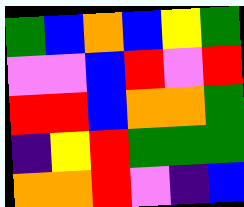[["green", "blue", "orange", "blue", "yellow", "green"], ["violet", "violet", "blue", "red", "violet", "red"], ["red", "red", "blue", "orange", "orange", "green"], ["indigo", "yellow", "red", "green", "green", "green"], ["orange", "orange", "red", "violet", "indigo", "blue"]]